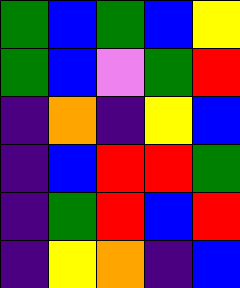[["green", "blue", "green", "blue", "yellow"], ["green", "blue", "violet", "green", "red"], ["indigo", "orange", "indigo", "yellow", "blue"], ["indigo", "blue", "red", "red", "green"], ["indigo", "green", "red", "blue", "red"], ["indigo", "yellow", "orange", "indigo", "blue"]]